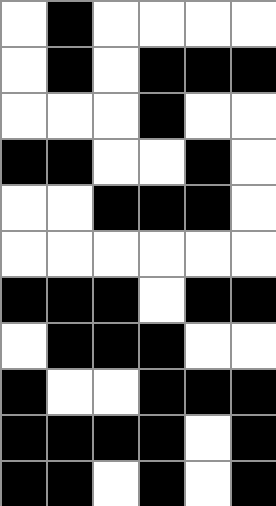[["white", "black", "white", "white", "white", "white"], ["white", "black", "white", "black", "black", "black"], ["white", "white", "white", "black", "white", "white"], ["black", "black", "white", "white", "black", "white"], ["white", "white", "black", "black", "black", "white"], ["white", "white", "white", "white", "white", "white"], ["black", "black", "black", "white", "black", "black"], ["white", "black", "black", "black", "white", "white"], ["black", "white", "white", "black", "black", "black"], ["black", "black", "black", "black", "white", "black"], ["black", "black", "white", "black", "white", "black"]]